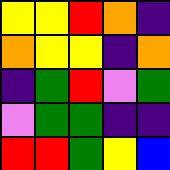[["yellow", "yellow", "red", "orange", "indigo"], ["orange", "yellow", "yellow", "indigo", "orange"], ["indigo", "green", "red", "violet", "green"], ["violet", "green", "green", "indigo", "indigo"], ["red", "red", "green", "yellow", "blue"]]